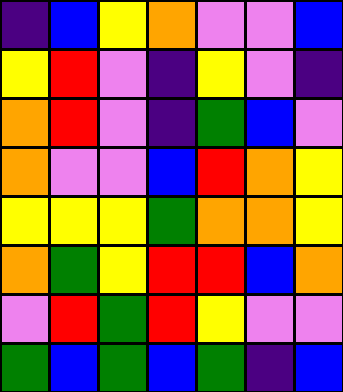[["indigo", "blue", "yellow", "orange", "violet", "violet", "blue"], ["yellow", "red", "violet", "indigo", "yellow", "violet", "indigo"], ["orange", "red", "violet", "indigo", "green", "blue", "violet"], ["orange", "violet", "violet", "blue", "red", "orange", "yellow"], ["yellow", "yellow", "yellow", "green", "orange", "orange", "yellow"], ["orange", "green", "yellow", "red", "red", "blue", "orange"], ["violet", "red", "green", "red", "yellow", "violet", "violet"], ["green", "blue", "green", "blue", "green", "indigo", "blue"]]